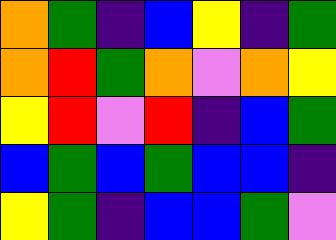[["orange", "green", "indigo", "blue", "yellow", "indigo", "green"], ["orange", "red", "green", "orange", "violet", "orange", "yellow"], ["yellow", "red", "violet", "red", "indigo", "blue", "green"], ["blue", "green", "blue", "green", "blue", "blue", "indigo"], ["yellow", "green", "indigo", "blue", "blue", "green", "violet"]]